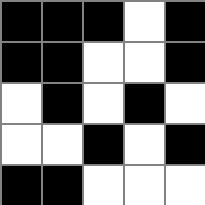[["black", "black", "black", "white", "black"], ["black", "black", "white", "white", "black"], ["white", "black", "white", "black", "white"], ["white", "white", "black", "white", "black"], ["black", "black", "white", "white", "white"]]